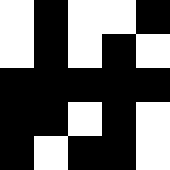[["white", "black", "white", "white", "black"], ["white", "black", "white", "black", "white"], ["black", "black", "black", "black", "black"], ["black", "black", "white", "black", "white"], ["black", "white", "black", "black", "white"]]